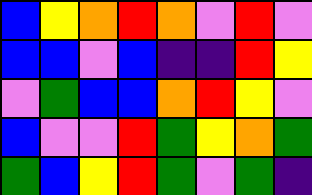[["blue", "yellow", "orange", "red", "orange", "violet", "red", "violet"], ["blue", "blue", "violet", "blue", "indigo", "indigo", "red", "yellow"], ["violet", "green", "blue", "blue", "orange", "red", "yellow", "violet"], ["blue", "violet", "violet", "red", "green", "yellow", "orange", "green"], ["green", "blue", "yellow", "red", "green", "violet", "green", "indigo"]]